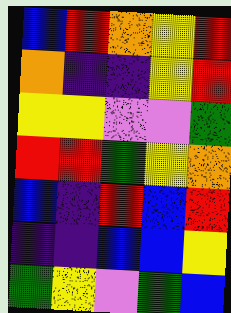[["blue", "red", "orange", "yellow", "red"], ["orange", "indigo", "indigo", "yellow", "red"], ["yellow", "yellow", "violet", "violet", "green"], ["red", "red", "green", "yellow", "orange"], ["blue", "indigo", "red", "blue", "red"], ["indigo", "indigo", "blue", "blue", "yellow"], ["green", "yellow", "violet", "green", "blue"]]